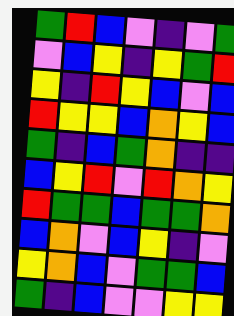[["green", "red", "blue", "violet", "indigo", "violet", "green"], ["violet", "blue", "yellow", "indigo", "yellow", "green", "red"], ["yellow", "indigo", "red", "yellow", "blue", "violet", "blue"], ["red", "yellow", "yellow", "blue", "orange", "yellow", "blue"], ["green", "indigo", "blue", "green", "orange", "indigo", "indigo"], ["blue", "yellow", "red", "violet", "red", "orange", "yellow"], ["red", "green", "green", "blue", "green", "green", "orange"], ["blue", "orange", "violet", "blue", "yellow", "indigo", "violet"], ["yellow", "orange", "blue", "violet", "green", "green", "blue"], ["green", "indigo", "blue", "violet", "violet", "yellow", "yellow"]]